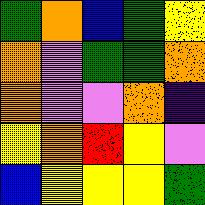[["green", "orange", "blue", "green", "yellow"], ["orange", "violet", "green", "green", "orange"], ["orange", "violet", "violet", "orange", "indigo"], ["yellow", "orange", "red", "yellow", "violet"], ["blue", "yellow", "yellow", "yellow", "green"]]